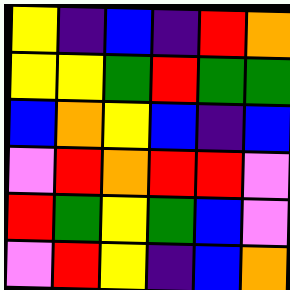[["yellow", "indigo", "blue", "indigo", "red", "orange"], ["yellow", "yellow", "green", "red", "green", "green"], ["blue", "orange", "yellow", "blue", "indigo", "blue"], ["violet", "red", "orange", "red", "red", "violet"], ["red", "green", "yellow", "green", "blue", "violet"], ["violet", "red", "yellow", "indigo", "blue", "orange"]]